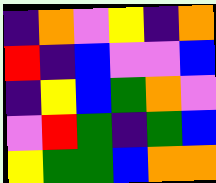[["indigo", "orange", "violet", "yellow", "indigo", "orange"], ["red", "indigo", "blue", "violet", "violet", "blue"], ["indigo", "yellow", "blue", "green", "orange", "violet"], ["violet", "red", "green", "indigo", "green", "blue"], ["yellow", "green", "green", "blue", "orange", "orange"]]